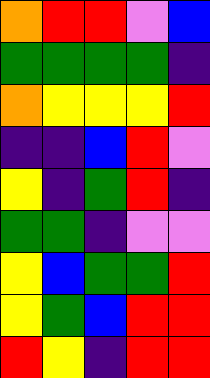[["orange", "red", "red", "violet", "blue"], ["green", "green", "green", "green", "indigo"], ["orange", "yellow", "yellow", "yellow", "red"], ["indigo", "indigo", "blue", "red", "violet"], ["yellow", "indigo", "green", "red", "indigo"], ["green", "green", "indigo", "violet", "violet"], ["yellow", "blue", "green", "green", "red"], ["yellow", "green", "blue", "red", "red"], ["red", "yellow", "indigo", "red", "red"]]